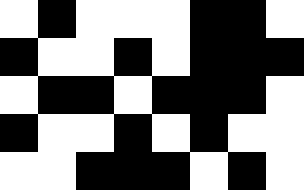[["white", "black", "white", "white", "white", "black", "black", "white"], ["black", "white", "white", "black", "white", "black", "black", "black"], ["white", "black", "black", "white", "black", "black", "black", "white"], ["black", "white", "white", "black", "white", "black", "white", "white"], ["white", "white", "black", "black", "black", "white", "black", "white"]]